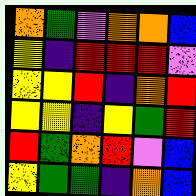[["orange", "green", "violet", "orange", "orange", "blue"], ["yellow", "indigo", "red", "red", "red", "violet"], ["yellow", "yellow", "red", "indigo", "orange", "red"], ["yellow", "yellow", "indigo", "yellow", "green", "red"], ["red", "green", "orange", "red", "violet", "blue"], ["yellow", "green", "green", "indigo", "orange", "blue"]]